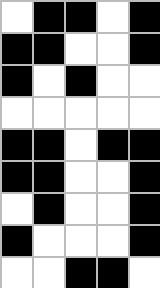[["white", "black", "black", "white", "black"], ["black", "black", "white", "white", "black"], ["black", "white", "black", "white", "white"], ["white", "white", "white", "white", "white"], ["black", "black", "white", "black", "black"], ["black", "black", "white", "white", "black"], ["white", "black", "white", "white", "black"], ["black", "white", "white", "white", "black"], ["white", "white", "black", "black", "white"]]